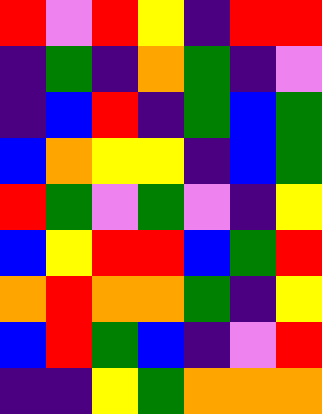[["red", "violet", "red", "yellow", "indigo", "red", "red"], ["indigo", "green", "indigo", "orange", "green", "indigo", "violet"], ["indigo", "blue", "red", "indigo", "green", "blue", "green"], ["blue", "orange", "yellow", "yellow", "indigo", "blue", "green"], ["red", "green", "violet", "green", "violet", "indigo", "yellow"], ["blue", "yellow", "red", "red", "blue", "green", "red"], ["orange", "red", "orange", "orange", "green", "indigo", "yellow"], ["blue", "red", "green", "blue", "indigo", "violet", "red"], ["indigo", "indigo", "yellow", "green", "orange", "orange", "orange"]]